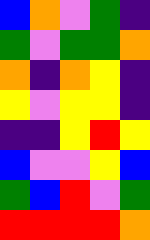[["blue", "orange", "violet", "green", "indigo"], ["green", "violet", "green", "green", "orange"], ["orange", "indigo", "orange", "yellow", "indigo"], ["yellow", "violet", "yellow", "yellow", "indigo"], ["indigo", "indigo", "yellow", "red", "yellow"], ["blue", "violet", "violet", "yellow", "blue"], ["green", "blue", "red", "violet", "green"], ["red", "red", "red", "red", "orange"]]